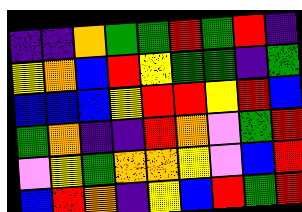[["indigo", "indigo", "orange", "green", "green", "red", "green", "red", "indigo"], ["yellow", "orange", "blue", "red", "yellow", "green", "green", "indigo", "green"], ["blue", "blue", "blue", "yellow", "red", "red", "yellow", "red", "blue"], ["green", "orange", "indigo", "indigo", "red", "orange", "violet", "green", "red"], ["violet", "yellow", "green", "orange", "orange", "yellow", "violet", "blue", "red"], ["blue", "red", "orange", "indigo", "yellow", "blue", "red", "green", "red"]]